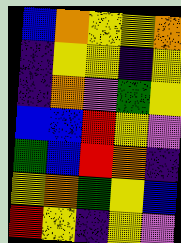[["blue", "orange", "yellow", "yellow", "orange"], ["indigo", "yellow", "yellow", "indigo", "yellow"], ["indigo", "orange", "violet", "green", "yellow"], ["blue", "blue", "red", "yellow", "violet"], ["green", "blue", "red", "orange", "indigo"], ["yellow", "orange", "green", "yellow", "blue"], ["red", "yellow", "indigo", "yellow", "violet"]]